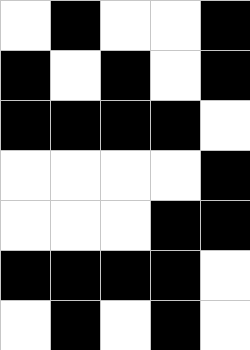[["white", "black", "white", "white", "black"], ["black", "white", "black", "white", "black"], ["black", "black", "black", "black", "white"], ["white", "white", "white", "white", "black"], ["white", "white", "white", "black", "black"], ["black", "black", "black", "black", "white"], ["white", "black", "white", "black", "white"]]